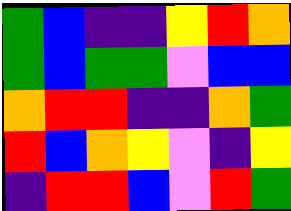[["green", "blue", "indigo", "indigo", "yellow", "red", "orange"], ["green", "blue", "green", "green", "violet", "blue", "blue"], ["orange", "red", "red", "indigo", "indigo", "orange", "green"], ["red", "blue", "orange", "yellow", "violet", "indigo", "yellow"], ["indigo", "red", "red", "blue", "violet", "red", "green"]]